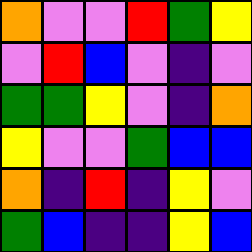[["orange", "violet", "violet", "red", "green", "yellow"], ["violet", "red", "blue", "violet", "indigo", "violet"], ["green", "green", "yellow", "violet", "indigo", "orange"], ["yellow", "violet", "violet", "green", "blue", "blue"], ["orange", "indigo", "red", "indigo", "yellow", "violet"], ["green", "blue", "indigo", "indigo", "yellow", "blue"]]